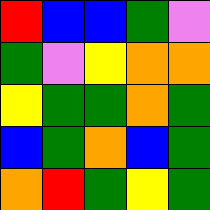[["red", "blue", "blue", "green", "violet"], ["green", "violet", "yellow", "orange", "orange"], ["yellow", "green", "green", "orange", "green"], ["blue", "green", "orange", "blue", "green"], ["orange", "red", "green", "yellow", "green"]]